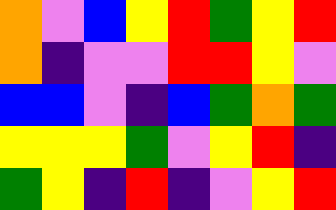[["orange", "violet", "blue", "yellow", "red", "green", "yellow", "red"], ["orange", "indigo", "violet", "violet", "red", "red", "yellow", "violet"], ["blue", "blue", "violet", "indigo", "blue", "green", "orange", "green"], ["yellow", "yellow", "yellow", "green", "violet", "yellow", "red", "indigo"], ["green", "yellow", "indigo", "red", "indigo", "violet", "yellow", "red"]]